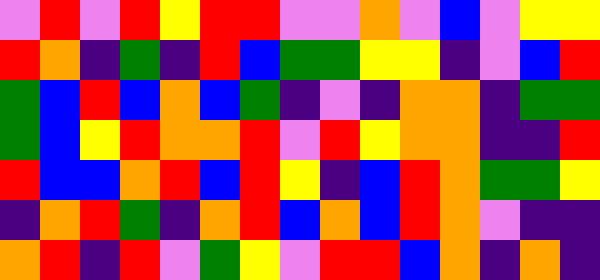[["violet", "red", "violet", "red", "yellow", "red", "red", "violet", "violet", "orange", "violet", "blue", "violet", "yellow", "yellow"], ["red", "orange", "indigo", "green", "indigo", "red", "blue", "green", "green", "yellow", "yellow", "indigo", "violet", "blue", "red"], ["green", "blue", "red", "blue", "orange", "blue", "green", "indigo", "violet", "indigo", "orange", "orange", "indigo", "green", "green"], ["green", "blue", "yellow", "red", "orange", "orange", "red", "violet", "red", "yellow", "orange", "orange", "indigo", "indigo", "red"], ["red", "blue", "blue", "orange", "red", "blue", "red", "yellow", "indigo", "blue", "red", "orange", "green", "green", "yellow"], ["indigo", "orange", "red", "green", "indigo", "orange", "red", "blue", "orange", "blue", "red", "orange", "violet", "indigo", "indigo"], ["orange", "red", "indigo", "red", "violet", "green", "yellow", "violet", "red", "red", "blue", "orange", "indigo", "orange", "indigo"]]